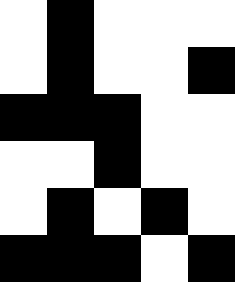[["white", "black", "white", "white", "white"], ["white", "black", "white", "white", "black"], ["black", "black", "black", "white", "white"], ["white", "white", "black", "white", "white"], ["white", "black", "white", "black", "white"], ["black", "black", "black", "white", "black"]]